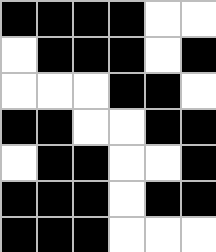[["black", "black", "black", "black", "white", "white"], ["white", "black", "black", "black", "white", "black"], ["white", "white", "white", "black", "black", "white"], ["black", "black", "white", "white", "black", "black"], ["white", "black", "black", "white", "white", "black"], ["black", "black", "black", "white", "black", "black"], ["black", "black", "black", "white", "white", "white"]]